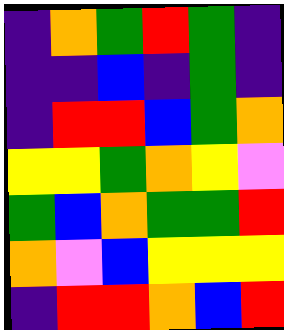[["indigo", "orange", "green", "red", "green", "indigo"], ["indigo", "indigo", "blue", "indigo", "green", "indigo"], ["indigo", "red", "red", "blue", "green", "orange"], ["yellow", "yellow", "green", "orange", "yellow", "violet"], ["green", "blue", "orange", "green", "green", "red"], ["orange", "violet", "blue", "yellow", "yellow", "yellow"], ["indigo", "red", "red", "orange", "blue", "red"]]